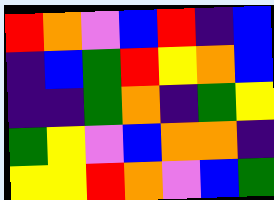[["red", "orange", "violet", "blue", "red", "indigo", "blue"], ["indigo", "blue", "green", "red", "yellow", "orange", "blue"], ["indigo", "indigo", "green", "orange", "indigo", "green", "yellow"], ["green", "yellow", "violet", "blue", "orange", "orange", "indigo"], ["yellow", "yellow", "red", "orange", "violet", "blue", "green"]]